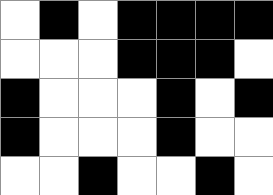[["white", "black", "white", "black", "black", "black", "black"], ["white", "white", "white", "black", "black", "black", "white"], ["black", "white", "white", "white", "black", "white", "black"], ["black", "white", "white", "white", "black", "white", "white"], ["white", "white", "black", "white", "white", "black", "white"]]